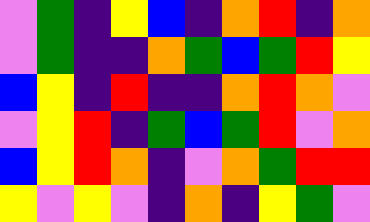[["violet", "green", "indigo", "yellow", "blue", "indigo", "orange", "red", "indigo", "orange"], ["violet", "green", "indigo", "indigo", "orange", "green", "blue", "green", "red", "yellow"], ["blue", "yellow", "indigo", "red", "indigo", "indigo", "orange", "red", "orange", "violet"], ["violet", "yellow", "red", "indigo", "green", "blue", "green", "red", "violet", "orange"], ["blue", "yellow", "red", "orange", "indigo", "violet", "orange", "green", "red", "red"], ["yellow", "violet", "yellow", "violet", "indigo", "orange", "indigo", "yellow", "green", "violet"]]